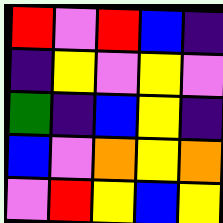[["red", "violet", "red", "blue", "indigo"], ["indigo", "yellow", "violet", "yellow", "violet"], ["green", "indigo", "blue", "yellow", "indigo"], ["blue", "violet", "orange", "yellow", "orange"], ["violet", "red", "yellow", "blue", "yellow"]]